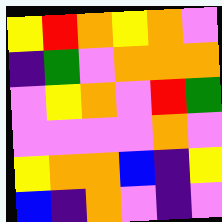[["yellow", "red", "orange", "yellow", "orange", "violet"], ["indigo", "green", "violet", "orange", "orange", "orange"], ["violet", "yellow", "orange", "violet", "red", "green"], ["violet", "violet", "violet", "violet", "orange", "violet"], ["yellow", "orange", "orange", "blue", "indigo", "yellow"], ["blue", "indigo", "orange", "violet", "indigo", "violet"]]